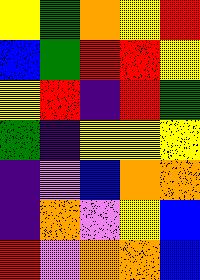[["yellow", "green", "orange", "yellow", "red"], ["blue", "green", "red", "red", "yellow"], ["yellow", "red", "indigo", "red", "green"], ["green", "indigo", "yellow", "yellow", "yellow"], ["indigo", "violet", "blue", "orange", "orange"], ["indigo", "orange", "violet", "yellow", "blue"], ["red", "violet", "orange", "orange", "blue"]]